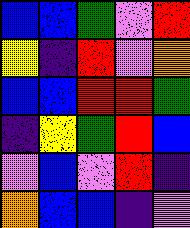[["blue", "blue", "green", "violet", "red"], ["yellow", "indigo", "red", "violet", "orange"], ["blue", "blue", "red", "red", "green"], ["indigo", "yellow", "green", "red", "blue"], ["violet", "blue", "violet", "red", "indigo"], ["orange", "blue", "blue", "indigo", "violet"]]